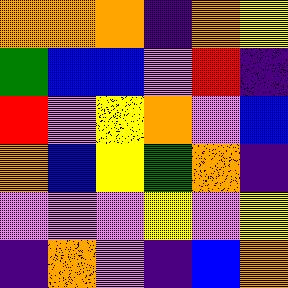[["orange", "orange", "orange", "indigo", "orange", "yellow"], ["green", "blue", "blue", "violet", "red", "indigo"], ["red", "violet", "yellow", "orange", "violet", "blue"], ["orange", "blue", "yellow", "green", "orange", "indigo"], ["violet", "violet", "violet", "yellow", "violet", "yellow"], ["indigo", "orange", "violet", "indigo", "blue", "orange"]]